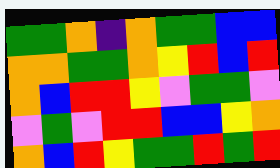[["green", "green", "orange", "indigo", "orange", "green", "green", "blue", "blue"], ["orange", "orange", "green", "green", "orange", "yellow", "red", "blue", "red"], ["orange", "blue", "red", "red", "yellow", "violet", "green", "green", "violet"], ["violet", "green", "violet", "red", "red", "blue", "blue", "yellow", "orange"], ["orange", "blue", "red", "yellow", "green", "green", "red", "green", "red"]]